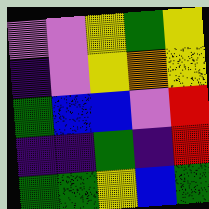[["violet", "violet", "yellow", "green", "yellow"], ["indigo", "violet", "yellow", "orange", "yellow"], ["green", "blue", "blue", "violet", "red"], ["indigo", "indigo", "green", "indigo", "red"], ["green", "green", "yellow", "blue", "green"]]